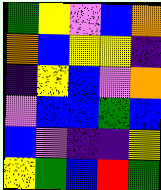[["green", "yellow", "violet", "blue", "orange"], ["orange", "blue", "yellow", "yellow", "indigo"], ["indigo", "yellow", "blue", "violet", "orange"], ["violet", "blue", "blue", "green", "blue"], ["blue", "violet", "indigo", "indigo", "yellow"], ["yellow", "green", "blue", "red", "green"]]